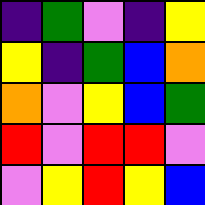[["indigo", "green", "violet", "indigo", "yellow"], ["yellow", "indigo", "green", "blue", "orange"], ["orange", "violet", "yellow", "blue", "green"], ["red", "violet", "red", "red", "violet"], ["violet", "yellow", "red", "yellow", "blue"]]